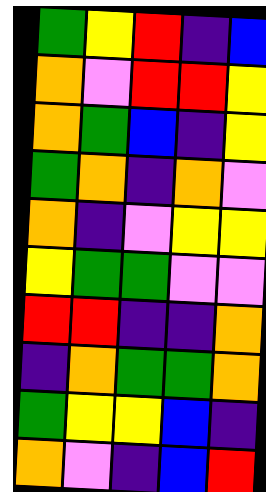[["green", "yellow", "red", "indigo", "blue"], ["orange", "violet", "red", "red", "yellow"], ["orange", "green", "blue", "indigo", "yellow"], ["green", "orange", "indigo", "orange", "violet"], ["orange", "indigo", "violet", "yellow", "yellow"], ["yellow", "green", "green", "violet", "violet"], ["red", "red", "indigo", "indigo", "orange"], ["indigo", "orange", "green", "green", "orange"], ["green", "yellow", "yellow", "blue", "indigo"], ["orange", "violet", "indigo", "blue", "red"]]